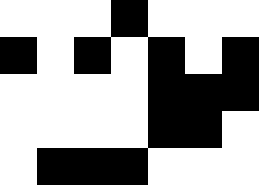[["white", "white", "white", "black", "white", "white", "white"], ["black", "white", "black", "white", "black", "white", "black"], ["white", "white", "white", "white", "black", "black", "black"], ["white", "white", "white", "white", "black", "black", "white"], ["white", "black", "black", "black", "white", "white", "white"]]